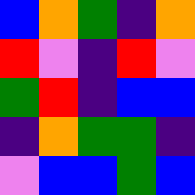[["blue", "orange", "green", "indigo", "orange"], ["red", "violet", "indigo", "red", "violet"], ["green", "red", "indigo", "blue", "blue"], ["indigo", "orange", "green", "green", "indigo"], ["violet", "blue", "blue", "green", "blue"]]